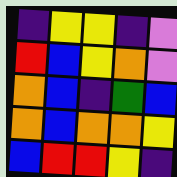[["indigo", "yellow", "yellow", "indigo", "violet"], ["red", "blue", "yellow", "orange", "violet"], ["orange", "blue", "indigo", "green", "blue"], ["orange", "blue", "orange", "orange", "yellow"], ["blue", "red", "red", "yellow", "indigo"]]